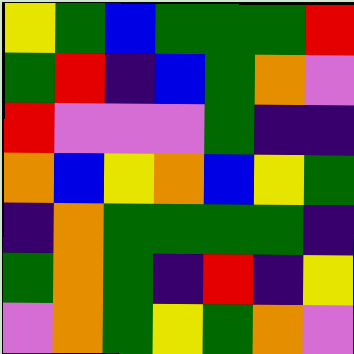[["yellow", "green", "blue", "green", "green", "green", "red"], ["green", "red", "indigo", "blue", "green", "orange", "violet"], ["red", "violet", "violet", "violet", "green", "indigo", "indigo"], ["orange", "blue", "yellow", "orange", "blue", "yellow", "green"], ["indigo", "orange", "green", "green", "green", "green", "indigo"], ["green", "orange", "green", "indigo", "red", "indigo", "yellow"], ["violet", "orange", "green", "yellow", "green", "orange", "violet"]]